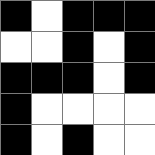[["black", "white", "black", "black", "black"], ["white", "white", "black", "white", "black"], ["black", "black", "black", "white", "black"], ["black", "white", "white", "white", "white"], ["black", "white", "black", "white", "white"]]